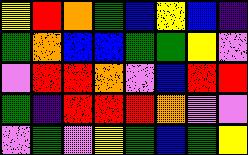[["yellow", "red", "orange", "green", "blue", "yellow", "blue", "indigo"], ["green", "orange", "blue", "blue", "green", "green", "yellow", "violet"], ["violet", "red", "red", "orange", "violet", "blue", "red", "red"], ["green", "indigo", "red", "red", "red", "orange", "violet", "violet"], ["violet", "green", "violet", "yellow", "green", "blue", "green", "yellow"]]